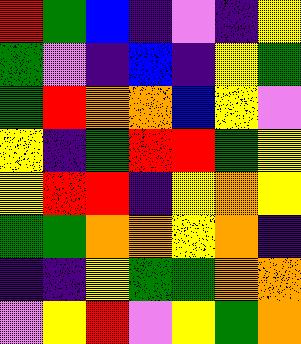[["red", "green", "blue", "indigo", "violet", "indigo", "yellow"], ["green", "violet", "indigo", "blue", "indigo", "yellow", "green"], ["green", "red", "orange", "orange", "blue", "yellow", "violet"], ["yellow", "indigo", "green", "red", "red", "green", "yellow"], ["yellow", "red", "red", "indigo", "yellow", "orange", "yellow"], ["green", "green", "orange", "orange", "yellow", "orange", "indigo"], ["indigo", "indigo", "yellow", "green", "green", "orange", "orange"], ["violet", "yellow", "red", "violet", "yellow", "green", "orange"]]